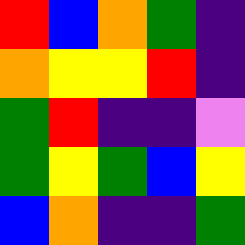[["red", "blue", "orange", "green", "indigo"], ["orange", "yellow", "yellow", "red", "indigo"], ["green", "red", "indigo", "indigo", "violet"], ["green", "yellow", "green", "blue", "yellow"], ["blue", "orange", "indigo", "indigo", "green"]]